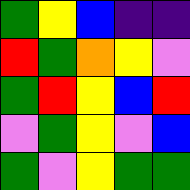[["green", "yellow", "blue", "indigo", "indigo"], ["red", "green", "orange", "yellow", "violet"], ["green", "red", "yellow", "blue", "red"], ["violet", "green", "yellow", "violet", "blue"], ["green", "violet", "yellow", "green", "green"]]